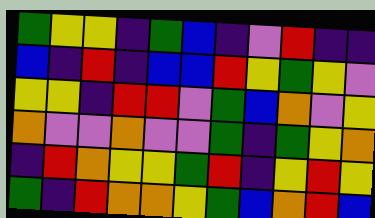[["green", "yellow", "yellow", "indigo", "green", "blue", "indigo", "violet", "red", "indigo", "indigo"], ["blue", "indigo", "red", "indigo", "blue", "blue", "red", "yellow", "green", "yellow", "violet"], ["yellow", "yellow", "indigo", "red", "red", "violet", "green", "blue", "orange", "violet", "yellow"], ["orange", "violet", "violet", "orange", "violet", "violet", "green", "indigo", "green", "yellow", "orange"], ["indigo", "red", "orange", "yellow", "yellow", "green", "red", "indigo", "yellow", "red", "yellow"], ["green", "indigo", "red", "orange", "orange", "yellow", "green", "blue", "orange", "red", "blue"]]